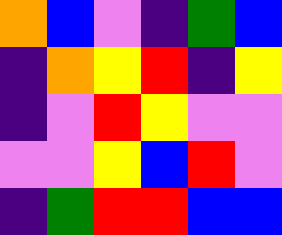[["orange", "blue", "violet", "indigo", "green", "blue"], ["indigo", "orange", "yellow", "red", "indigo", "yellow"], ["indigo", "violet", "red", "yellow", "violet", "violet"], ["violet", "violet", "yellow", "blue", "red", "violet"], ["indigo", "green", "red", "red", "blue", "blue"]]